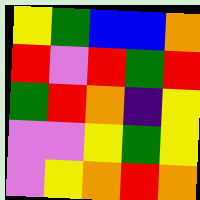[["yellow", "green", "blue", "blue", "orange"], ["red", "violet", "red", "green", "red"], ["green", "red", "orange", "indigo", "yellow"], ["violet", "violet", "yellow", "green", "yellow"], ["violet", "yellow", "orange", "red", "orange"]]